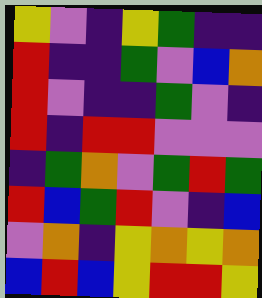[["yellow", "violet", "indigo", "yellow", "green", "indigo", "indigo"], ["red", "indigo", "indigo", "green", "violet", "blue", "orange"], ["red", "violet", "indigo", "indigo", "green", "violet", "indigo"], ["red", "indigo", "red", "red", "violet", "violet", "violet"], ["indigo", "green", "orange", "violet", "green", "red", "green"], ["red", "blue", "green", "red", "violet", "indigo", "blue"], ["violet", "orange", "indigo", "yellow", "orange", "yellow", "orange"], ["blue", "red", "blue", "yellow", "red", "red", "yellow"]]